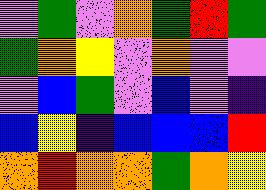[["violet", "green", "violet", "orange", "green", "red", "green"], ["green", "orange", "yellow", "violet", "orange", "violet", "violet"], ["violet", "blue", "green", "violet", "blue", "violet", "indigo"], ["blue", "yellow", "indigo", "blue", "blue", "blue", "red"], ["orange", "red", "orange", "orange", "green", "orange", "yellow"]]